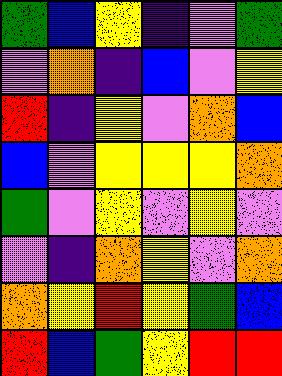[["green", "blue", "yellow", "indigo", "violet", "green"], ["violet", "orange", "indigo", "blue", "violet", "yellow"], ["red", "indigo", "yellow", "violet", "orange", "blue"], ["blue", "violet", "yellow", "yellow", "yellow", "orange"], ["green", "violet", "yellow", "violet", "yellow", "violet"], ["violet", "indigo", "orange", "yellow", "violet", "orange"], ["orange", "yellow", "red", "yellow", "green", "blue"], ["red", "blue", "green", "yellow", "red", "red"]]